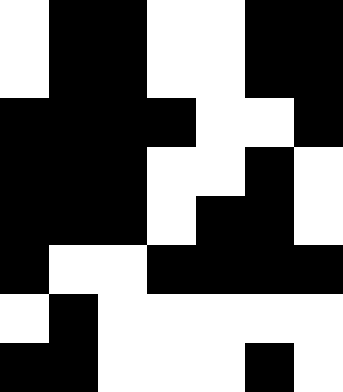[["white", "black", "black", "white", "white", "black", "black"], ["white", "black", "black", "white", "white", "black", "black"], ["black", "black", "black", "black", "white", "white", "black"], ["black", "black", "black", "white", "white", "black", "white"], ["black", "black", "black", "white", "black", "black", "white"], ["black", "white", "white", "black", "black", "black", "black"], ["white", "black", "white", "white", "white", "white", "white"], ["black", "black", "white", "white", "white", "black", "white"]]